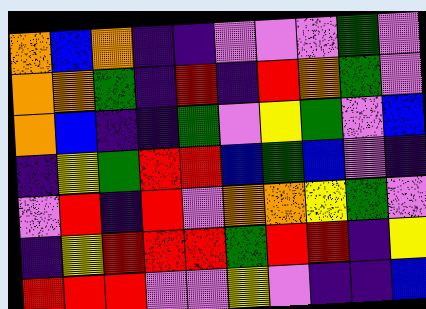[["orange", "blue", "orange", "indigo", "indigo", "violet", "violet", "violet", "green", "violet"], ["orange", "orange", "green", "indigo", "red", "indigo", "red", "orange", "green", "violet"], ["orange", "blue", "indigo", "indigo", "green", "violet", "yellow", "green", "violet", "blue"], ["indigo", "yellow", "green", "red", "red", "blue", "green", "blue", "violet", "indigo"], ["violet", "red", "indigo", "red", "violet", "orange", "orange", "yellow", "green", "violet"], ["indigo", "yellow", "red", "red", "red", "green", "red", "red", "indigo", "yellow"], ["red", "red", "red", "violet", "violet", "yellow", "violet", "indigo", "indigo", "blue"]]